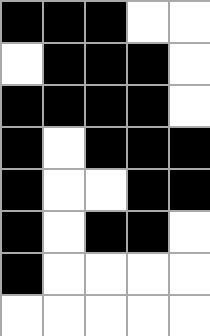[["black", "black", "black", "white", "white"], ["white", "black", "black", "black", "white"], ["black", "black", "black", "black", "white"], ["black", "white", "black", "black", "black"], ["black", "white", "white", "black", "black"], ["black", "white", "black", "black", "white"], ["black", "white", "white", "white", "white"], ["white", "white", "white", "white", "white"]]